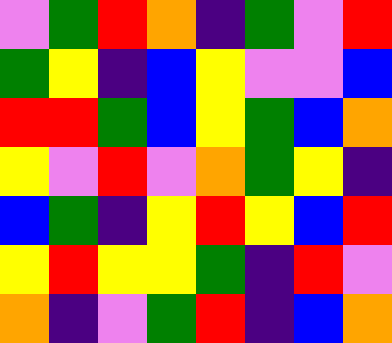[["violet", "green", "red", "orange", "indigo", "green", "violet", "red"], ["green", "yellow", "indigo", "blue", "yellow", "violet", "violet", "blue"], ["red", "red", "green", "blue", "yellow", "green", "blue", "orange"], ["yellow", "violet", "red", "violet", "orange", "green", "yellow", "indigo"], ["blue", "green", "indigo", "yellow", "red", "yellow", "blue", "red"], ["yellow", "red", "yellow", "yellow", "green", "indigo", "red", "violet"], ["orange", "indigo", "violet", "green", "red", "indigo", "blue", "orange"]]